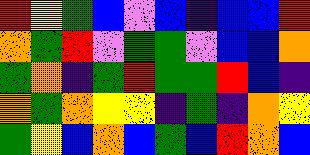[["red", "yellow", "green", "blue", "violet", "blue", "indigo", "blue", "blue", "red"], ["orange", "green", "red", "violet", "green", "green", "violet", "blue", "blue", "orange"], ["green", "orange", "indigo", "green", "red", "green", "green", "red", "blue", "indigo"], ["orange", "green", "orange", "yellow", "yellow", "indigo", "green", "indigo", "orange", "yellow"], ["green", "yellow", "blue", "orange", "blue", "green", "blue", "red", "orange", "blue"]]